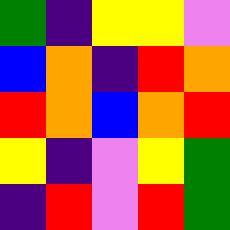[["green", "indigo", "yellow", "yellow", "violet"], ["blue", "orange", "indigo", "red", "orange"], ["red", "orange", "blue", "orange", "red"], ["yellow", "indigo", "violet", "yellow", "green"], ["indigo", "red", "violet", "red", "green"]]